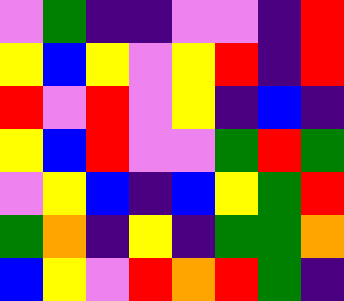[["violet", "green", "indigo", "indigo", "violet", "violet", "indigo", "red"], ["yellow", "blue", "yellow", "violet", "yellow", "red", "indigo", "red"], ["red", "violet", "red", "violet", "yellow", "indigo", "blue", "indigo"], ["yellow", "blue", "red", "violet", "violet", "green", "red", "green"], ["violet", "yellow", "blue", "indigo", "blue", "yellow", "green", "red"], ["green", "orange", "indigo", "yellow", "indigo", "green", "green", "orange"], ["blue", "yellow", "violet", "red", "orange", "red", "green", "indigo"]]